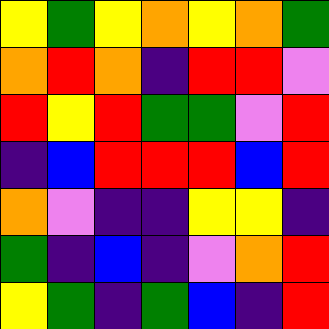[["yellow", "green", "yellow", "orange", "yellow", "orange", "green"], ["orange", "red", "orange", "indigo", "red", "red", "violet"], ["red", "yellow", "red", "green", "green", "violet", "red"], ["indigo", "blue", "red", "red", "red", "blue", "red"], ["orange", "violet", "indigo", "indigo", "yellow", "yellow", "indigo"], ["green", "indigo", "blue", "indigo", "violet", "orange", "red"], ["yellow", "green", "indigo", "green", "blue", "indigo", "red"]]